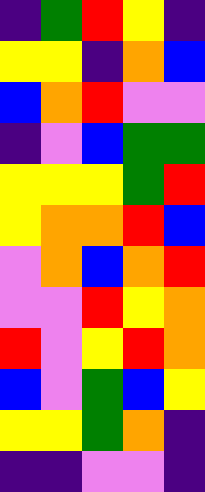[["indigo", "green", "red", "yellow", "indigo"], ["yellow", "yellow", "indigo", "orange", "blue"], ["blue", "orange", "red", "violet", "violet"], ["indigo", "violet", "blue", "green", "green"], ["yellow", "yellow", "yellow", "green", "red"], ["yellow", "orange", "orange", "red", "blue"], ["violet", "orange", "blue", "orange", "red"], ["violet", "violet", "red", "yellow", "orange"], ["red", "violet", "yellow", "red", "orange"], ["blue", "violet", "green", "blue", "yellow"], ["yellow", "yellow", "green", "orange", "indigo"], ["indigo", "indigo", "violet", "violet", "indigo"]]